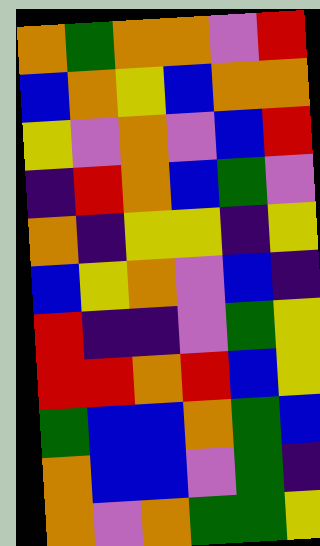[["orange", "green", "orange", "orange", "violet", "red"], ["blue", "orange", "yellow", "blue", "orange", "orange"], ["yellow", "violet", "orange", "violet", "blue", "red"], ["indigo", "red", "orange", "blue", "green", "violet"], ["orange", "indigo", "yellow", "yellow", "indigo", "yellow"], ["blue", "yellow", "orange", "violet", "blue", "indigo"], ["red", "indigo", "indigo", "violet", "green", "yellow"], ["red", "red", "orange", "red", "blue", "yellow"], ["green", "blue", "blue", "orange", "green", "blue"], ["orange", "blue", "blue", "violet", "green", "indigo"], ["orange", "violet", "orange", "green", "green", "yellow"]]